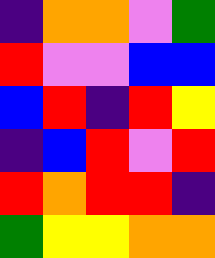[["indigo", "orange", "orange", "violet", "green"], ["red", "violet", "violet", "blue", "blue"], ["blue", "red", "indigo", "red", "yellow"], ["indigo", "blue", "red", "violet", "red"], ["red", "orange", "red", "red", "indigo"], ["green", "yellow", "yellow", "orange", "orange"]]